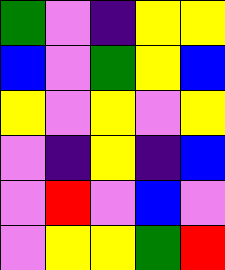[["green", "violet", "indigo", "yellow", "yellow"], ["blue", "violet", "green", "yellow", "blue"], ["yellow", "violet", "yellow", "violet", "yellow"], ["violet", "indigo", "yellow", "indigo", "blue"], ["violet", "red", "violet", "blue", "violet"], ["violet", "yellow", "yellow", "green", "red"]]